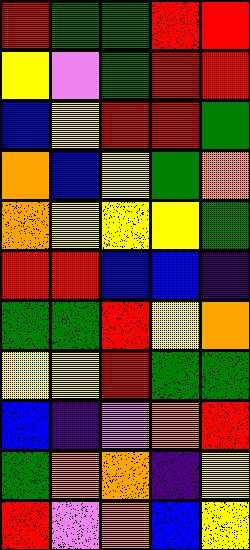[["red", "green", "green", "red", "red"], ["yellow", "violet", "green", "red", "red"], ["blue", "yellow", "red", "red", "green"], ["orange", "blue", "yellow", "green", "orange"], ["orange", "yellow", "yellow", "yellow", "green"], ["red", "red", "blue", "blue", "indigo"], ["green", "green", "red", "yellow", "orange"], ["yellow", "yellow", "red", "green", "green"], ["blue", "indigo", "violet", "orange", "red"], ["green", "orange", "orange", "indigo", "yellow"], ["red", "violet", "orange", "blue", "yellow"]]